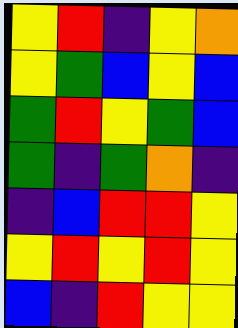[["yellow", "red", "indigo", "yellow", "orange"], ["yellow", "green", "blue", "yellow", "blue"], ["green", "red", "yellow", "green", "blue"], ["green", "indigo", "green", "orange", "indigo"], ["indigo", "blue", "red", "red", "yellow"], ["yellow", "red", "yellow", "red", "yellow"], ["blue", "indigo", "red", "yellow", "yellow"]]